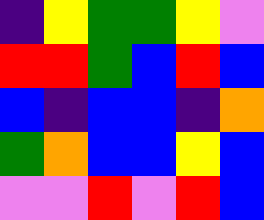[["indigo", "yellow", "green", "green", "yellow", "violet"], ["red", "red", "green", "blue", "red", "blue"], ["blue", "indigo", "blue", "blue", "indigo", "orange"], ["green", "orange", "blue", "blue", "yellow", "blue"], ["violet", "violet", "red", "violet", "red", "blue"]]